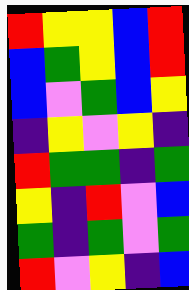[["red", "yellow", "yellow", "blue", "red"], ["blue", "green", "yellow", "blue", "red"], ["blue", "violet", "green", "blue", "yellow"], ["indigo", "yellow", "violet", "yellow", "indigo"], ["red", "green", "green", "indigo", "green"], ["yellow", "indigo", "red", "violet", "blue"], ["green", "indigo", "green", "violet", "green"], ["red", "violet", "yellow", "indigo", "blue"]]